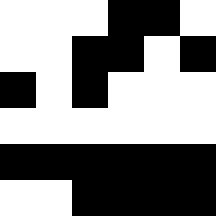[["white", "white", "white", "black", "black", "white"], ["white", "white", "black", "black", "white", "black"], ["black", "white", "black", "white", "white", "white"], ["white", "white", "white", "white", "white", "white"], ["black", "black", "black", "black", "black", "black"], ["white", "white", "black", "black", "black", "black"]]